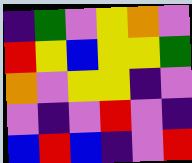[["indigo", "green", "violet", "yellow", "orange", "violet"], ["red", "yellow", "blue", "yellow", "yellow", "green"], ["orange", "violet", "yellow", "yellow", "indigo", "violet"], ["violet", "indigo", "violet", "red", "violet", "indigo"], ["blue", "red", "blue", "indigo", "violet", "red"]]